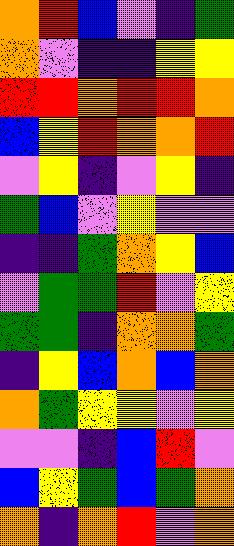[["orange", "red", "blue", "violet", "indigo", "green"], ["orange", "violet", "indigo", "indigo", "yellow", "yellow"], ["red", "red", "orange", "red", "red", "orange"], ["blue", "yellow", "red", "orange", "orange", "red"], ["violet", "yellow", "indigo", "violet", "yellow", "indigo"], ["green", "blue", "violet", "yellow", "violet", "violet"], ["indigo", "indigo", "green", "orange", "yellow", "blue"], ["violet", "green", "green", "red", "violet", "yellow"], ["green", "green", "indigo", "orange", "orange", "green"], ["indigo", "yellow", "blue", "orange", "blue", "orange"], ["orange", "green", "yellow", "yellow", "violet", "yellow"], ["violet", "violet", "indigo", "blue", "red", "violet"], ["blue", "yellow", "green", "blue", "green", "orange"], ["orange", "indigo", "orange", "red", "violet", "orange"]]